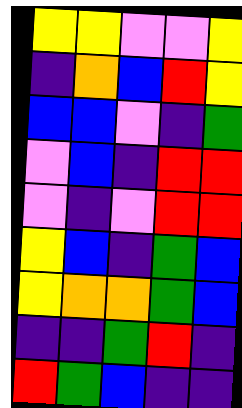[["yellow", "yellow", "violet", "violet", "yellow"], ["indigo", "orange", "blue", "red", "yellow"], ["blue", "blue", "violet", "indigo", "green"], ["violet", "blue", "indigo", "red", "red"], ["violet", "indigo", "violet", "red", "red"], ["yellow", "blue", "indigo", "green", "blue"], ["yellow", "orange", "orange", "green", "blue"], ["indigo", "indigo", "green", "red", "indigo"], ["red", "green", "blue", "indigo", "indigo"]]